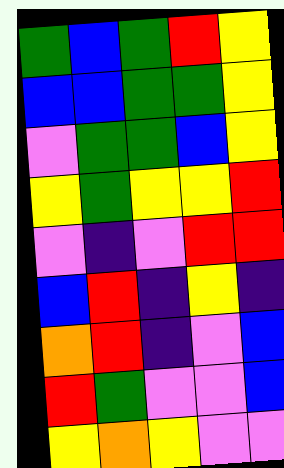[["green", "blue", "green", "red", "yellow"], ["blue", "blue", "green", "green", "yellow"], ["violet", "green", "green", "blue", "yellow"], ["yellow", "green", "yellow", "yellow", "red"], ["violet", "indigo", "violet", "red", "red"], ["blue", "red", "indigo", "yellow", "indigo"], ["orange", "red", "indigo", "violet", "blue"], ["red", "green", "violet", "violet", "blue"], ["yellow", "orange", "yellow", "violet", "violet"]]